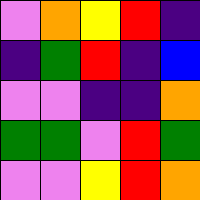[["violet", "orange", "yellow", "red", "indigo"], ["indigo", "green", "red", "indigo", "blue"], ["violet", "violet", "indigo", "indigo", "orange"], ["green", "green", "violet", "red", "green"], ["violet", "violet", "yellow", "red", "orange"]]